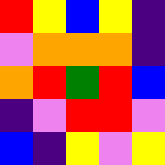[["red", "yellow", "blue", "yellow", "indigo"], ["violet", "orange", "orange", "orange", "indigo"], ["orange", "red", "green", "red", "blue"], ["indigo", "violet", "red", "red", "violet"], ["blue", "indigo", "yellow", "violet", "yellow"]]